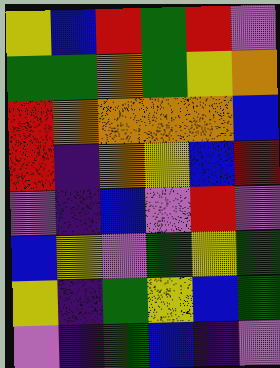[["yellow", "blue", "red", "green", "red", "violet"], ["green", "green", "orange", "green", "yellow", "orange"], ["red", "orange", "orange", "orange", "orange", "blue"], ["red", "indigo", "orange", "yellow", "blue", "red"], ["violet", "indigo", "blue", "violet", "red", "violet"], ["blue", "yellow", "violet", "green", "yellow", "green"], ["yellow", "indigo", "green", "yellow", "blue", "green"], ["violet", "indigo", "green", "blue", "indigo", "violet"]]